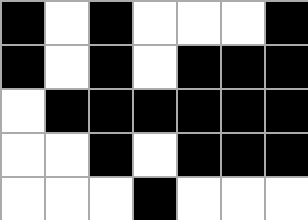[["black", "white", "black", "white", "white", "white", "black"], ["black", "white", "black", "white", "black", "black", "black"], ["white", "black", "black", "black", "black", "black", "black"], ["white", "white", "black", "white", "black", "black", "black"], ["white", "white", "white", "black", "white", "white", "white"]]